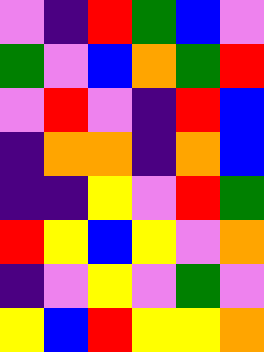[["violet", "indigo", "red", "green", "blue", "violet"], ["green", "violet", "blue", "orange", "green", "red"], ["violet", "red", "violet", "indigo", "red", "blue"], ["indigo", "orange", "orange", "indigo", "orange", "blue"], ["indigo", "indigo", "yellow", "violet", "red", "green"], ["red", "yellow", "blue", "yellow", "violet", "orange"], ["indigo", "violet", "yellow", "violet", "green", "violet"], ["yellow", "blue", "red", "yellow", "yellow", "orange"]]